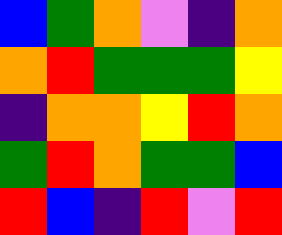[["blue", "green", "orange", "violet", "indigo", "orange"], ["orange", "red", "green", "green", "green", "yellow"], ["indigo", "orange", "orange", "yellow", "red", "orange"], ["green", "red", "orange", "green", "green", "blue"], ["red", "blue", "indigo", "red", "violet", "red"]]